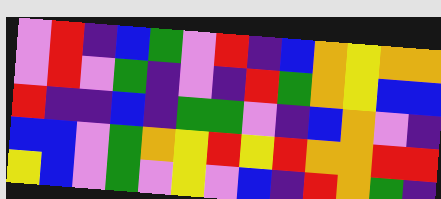[["violet", "red", "indigo", "blue", "green", "violet", "red", "indigo", "blue", "orange", "yellow", "orange", "orange"], ["violet", "red", "violet", "green", "indigo", "violet", "indigo", "red", "green", "orange", "yellow", "blue", "blue"], ["red", "indigo", "indigo", "blue", "indigo", "green", "green", "violet", "indigo", "blue", "orange", "violet", "indigo"], ["blue", "blue", "violet", "green", "orange", "yellow", "red", "yellow", "red", "orange", "orange", "red", "red"], ["yellow", "blue", "violet", "green", "violet", "yellow", "violet", "blue", "indigo", "red", "orange", "green", "indigo"]]